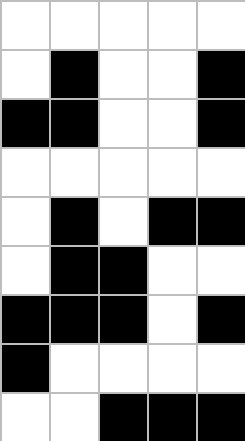[["white", "white", "white", "white", "white"], ["white", "black", "white", "white", "black"], ["black", "black", "white", "white", "black"], ["white", "white", "white", "white", "white"], ["white", "black", "white", "black", "black"], ["white", "black", "black", "white", "white"], ["black", "black", "black", "white", "black"], ["black", "white", "white", "white", "white"], ["white", "white", "black", "black", "black"]]